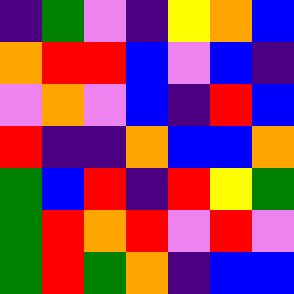[["indigo", "green", "violet", "indigo", "yellow", "orange", "blue"], ["orange", "red", "red", "blue", "violet", "blue", "indigo"], ["violet", "orange", "violet", "blue", "indigo", "red", "blue"], ["red", "indigo", "indigo", "orange", "blue", "blue", "orange"], ["green", "blue", "red", "indigo", "red", "yellow", "green"], ["green", "red", "orange", "red", "violet", "red", "violet"], ["green", "red", "green", "orange", "indigo", "blue", "blue"]]